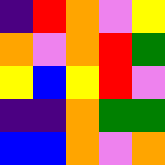[["indigo", "red", "orange", "violet", "yellow"], ["orange", "violet", "orange", "red", "green"], ["yellow", "blue", "yellow", "red", "violet"], ["indigo", "indigo", "orange", "green", "green"], ["blue", "blue", "orange", "violet", "orange"]]